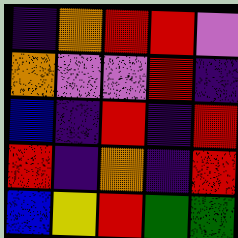[["indigo", "orange", "red", "red", "violet"], ["orange", "violet", "violet", "red", "indigo"], ["blue", "indigo", "red", "indigo", "red"], ["red", "indigo", "orange", "indigo", "red"], ["blue", "yellow", "red", "green", "green"]]